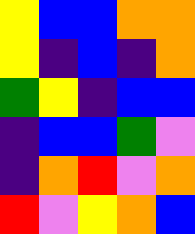[["yellow", "blue", "blue", "orange", "orange"], ["yellow", "indigo", "blue", "indigo", "orange"], ["green", "yellow", "indigo", "blue", "blue"], ["indigo", "blue", "blue", "green", "violet"], ["indigo", "orange", "red", "violet", "orange"], ["red", "violet", "yellow", "orange", "blue"]]